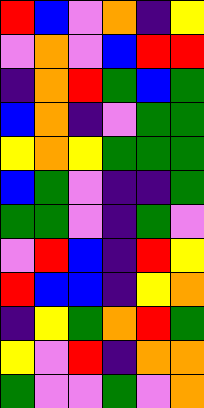[["red", "blue", "violet", "orange", "indigo", "yellow"], ["violet", "orange", "violet", "blue", "red", "red"], ["indigo", "orange", "red", "green", "blue", "green"], ["blue", "orange", "indigo", "violet", "green", "green"], ["yellow", "orange", "yellow", "green", "green", "green"], ["blue", "green", "violet", "indigo", "indigo", "green"], ["green", "green", "violet", "indigo", "green", "violet"], ["violet", "red", "blue", "indigo", "red", "yellow"], ["red", "blue", "blue", "indigo", "yellow", "orange"], ["indigo", "yellow", "green", "orange", "red", "green"], ["yellow", "violet", "red", "indigo", "orange", "orange"], ["green", "violet", "violet", "green", "violet", "orange"]]